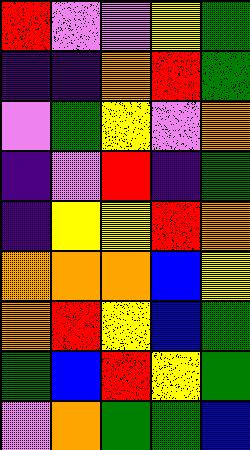[["red", "violet", "violet", "yellow", "green"], ["indigo", "indigo", "orange", "red", "green"], ["violet", "green", "yellow", "violet", "orange"], ["indigo", "violet", "red", "indigo", "green"], ["indigo", "yellow", "yellow", "red", "orange"], ["orange", "orange", "orange", "blue", "yellow"], ["orange", "red", "yellow", "blue", "green"], ["green", "blue", "red", "yellow", "green"], ["violet", "orange", "green", "green", "blue"]]